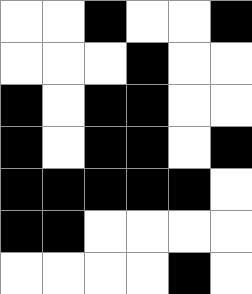[["white", "white", "black", "white", "white", "black"], ["white", "white", "white", "black", "white", "white"], ["black", "white", "black", "black", "white", "white"], ["black", "white", "black", "black", "white", "black"], ["black", "black", "black", "black", "black", "white"], ["black", "black", "white", "white", "white", "white"], ["white", "white", "white", "white", "black", "white"]]